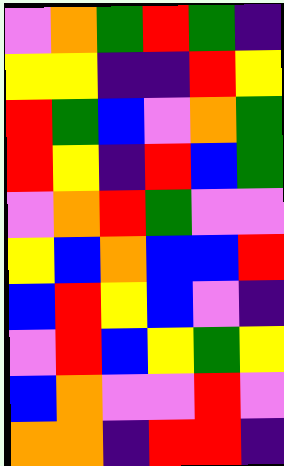[["violet", "orange", "green", "red", "green", "indigo"], ["yellow", "yellow", "indigo", "indigo", "red", "yellow"], ["red", "green", "blue", "violet", "orange", "green"], ["red", "yellow", "indigo", "red", "blue", "green"], ["violet", "orange", "red", "green", "violet", "violet"], ["yellow", "blue", "orange", "blue", "blue", "red"], ["blue", "red", "yellow", "blue", "violet", "indigo"], ["violet", "red", "blue", "yellow", "green", "yellow"], ["blue", "orange", "violet", "violet", "red", "violet"], ["orange", "orange", "indigo", "red", "red", "indigo"]]